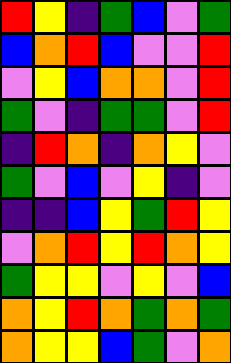[["red", "yellow", "indigo", "green", "blue", "violet", "green"], ["blue", "orange", "red", "blue", "violet", "violet", "red"], ["violet", "yellow", "blue", "orange", "orange", "violet", "red"], ["green", "violet", "indigo", "green", "green", "violet", "red"], ["indigo", "red", "orange", "indigo", "orange", "yellow", "violet"], ["green", "violet", "blue", "violet", "yellow", "indigo", "violet"], ["indigo", "indigo", "blue", "yellow", "green", "red", "yellow"], ["violet", "orange", "red", "yellow", "red", "orange", "yellow"], ["green", "yellow", "yellow", "violet", "yellow", "violet", "blue"], ["orange", "yellow", "red", "orange", "green", "orange", "green"], ["orange", "yellow", "yellow", "blue", "green", "violet", "orange"]]